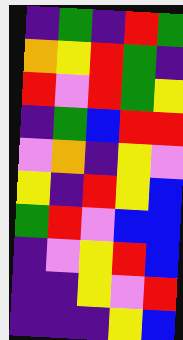[["indigo", "green", "indigo", "red", "green"], ["orange", "yellow", "red", "green", "indigo"], ["red", "violet", "red", "green", "yellow"], ["indigo", "green", "blue", "red", "red"], ["violet", "orange", "indigo", "yellow", "violet"], ["yellow", "indigo", "red", "yellow", "blue"], ["green", "red", "violet", "blue", "blue"], ["indigo", "violet", "yellow", "red", "blue"], ["indigo", "indigo", "yellow", "violet", "red"], ["indigo", "indigo", "indigo", "yellow", "blue"]]